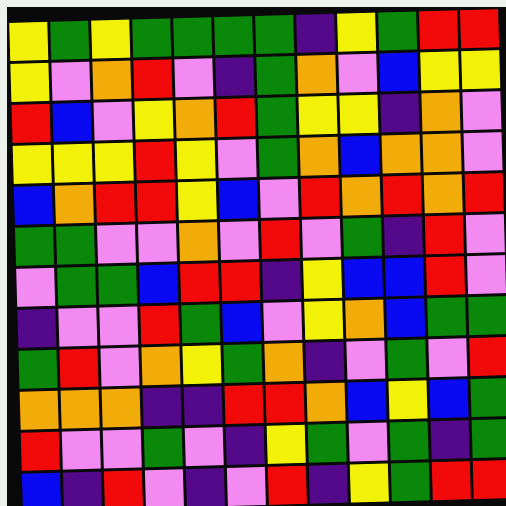[["yellow", "green", "yellow", "green", "green", "green", "green", "indigo", "yellow", "green", "red", "red"], ["yellow", "violet", "orange", "red", "violet", "indigo", "green", "orange", "violet", "blue", "yellow", "yellow"], ["red", "blue", "violet", "yellow", "orange", "red", "green", "yellow", "yellow", "indigo", "orange", "violet"], ["yellow", "yellow", "yellow", "red", "yellow", "violet", "green", "orange", "blue", "orange", "orange", "violet"], ["blue", "orange", "red", "red", "yellow", "blue", "violet", "red", "orange", "red", "orange", "red"], ["green", "green", "violet", "violet", "orange", "violet", "red", "violet", "green", "indigo", "red", "violet"], ["violet", "green", "green", "blue", "red", "red", "indigo", "yellow", "blue", "blue", "red", "violet"], ["indigo", "violet", "violet", "red", "green", "blue", "violet", "yellow", "orange", "blue", "green", "green"], ["green", "red", "violet", "orange", "yellow", "green", "orange", "indigo", "violet", "green", "violet", "red"], ["orange", "orange", "orange", "indigo", "indigo", "red", "red", "orange", "blue", "yellow", "blue", "green"], ["red", "violet", "violet", "green", "violet", "indigo", "yellow", "green", "violet", "green", "indigo", "green"], ["blue", "indigo", "red", "violet", "indigo", "violet", "red", "indigo", "yellow", "green", "red", "red"]]